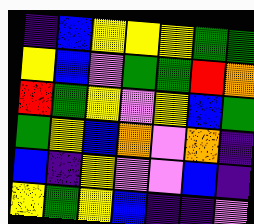[["indigo", "blue", "yellow", "yellow", "yellow", "green", "green"], ["yellow", "blue", "violet", "green", "green", "red", "orange"], ["red", "green", "yellow", "violet", "yellow", "blue", "green"], ["green", "yellow", "blue", "orange", "violet", "orange", "indigo"], ["blue", "indigo", "yellow", "violet", "violet", "blue", "indigo"], ["yellow", "green", "yellow", "blue", "indigo", "indigo", "violet"]]